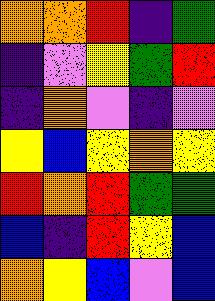[["orange", "orange", "red", "indigo", "green"], ["indigo", "violet", "yellow", "green", "red"], ["indigo", "orange", "violet", "indigo", "violet"], ["yellow", "blue", "yellow", "orange", "yellow"], ["red", "orange", "red", "green", "green"], ["blue", "indigo", "red", "yellow", "blue"], ["orange", "yellow", "blue", "violet", "blue"]]